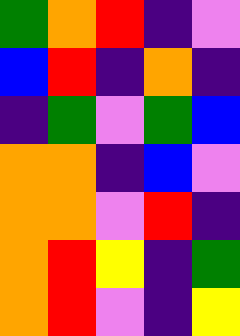[["green", "orange", "red", "indigo", "violet"], ["blue", "red", "indigo", "orange", "indigo"], ["indigo", "green", "violet", "green", "blue"], ["orange", "orange", "indigo", "blue", "violet"], ["orange", "orange", "violet", "red", "indigo"], ["orange", "red", "yellow", "indigo", "green"], ["orange", "red", "violet", "indigo", "yellow"]]